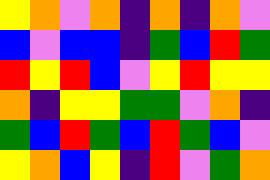[["yellow", "orange", "violet", "orange", "indigo", "orange", "indigo", "orange", "violet"], ["blue", "violet", "blue", "blue", "indigo", "green", "blue", "red", "green"], ["red", "yellow", "red", "blue", "violet", "yellow", "red", "yellow", "yellow"], ["orange", "indigo", "yellow", "yellow", "green", "green", "violet", "orange", "indigo"], ["green", "blue", "red", "green", "blue", "red", "green", "blue", "violet"], ["yellow", "orange", "blue", "yellow", "indigo", "red", "violet", "green", "orange"]]